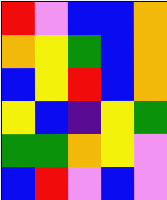[["red", "violet", "blue", "blue", "orange"], ["orange", "yellow", "green", "blue", "orange"], ["blue", "yellow", "red", "blue", "orange"], ["yellow", "blue", "indigo", "yellow", "green"], ["green", "green", "orange", "yellow", "violet"], ["blue", "red", "violet", "blue", "violet"]]